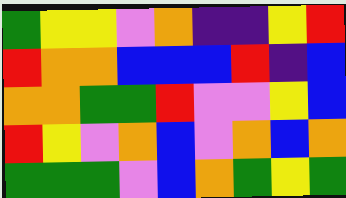[["green", "yellow", "yellow", "violet", "orange", "indigo", "indigo", "yellow", "red"], ["red", "orange", "orange", "blue", "blue", "blue", "red", "indigo", "blue"], ["orange", "orange", "green", "green", "red", "violet", "violet", "yellow", "blue"], ["red", "yellow", "violet", "orange", "blue", "violet", "orange", "blue", "orange"], ["green", "green", "green", "violet", "blue", "orange", "green", "yellow", "green"]]